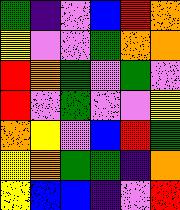[["green", "indigo", "violet", "blue", "red", "orange"], ["yellow", "violet", "violet", "green", "orange", "orange"], ["red", "orange", "green", "violet", "green", "violet"], ["red", "violet", "green", "violet", "violet", "yellow"], ["orange", "yellow", "violet", "blue", "red", "green"], ["yellow", "orange", "green", "green", "indigo", "orange"], ["yellow", "blue", "blue", "indigo", "violet", "red"]]